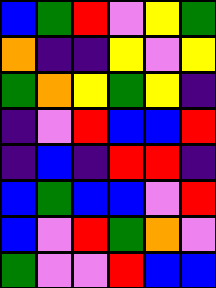[["blue", "green", "red", "violet", "yellow", "green"], ["orange", "indigo", "indigo", "yellow", "violet", "yellow"], ["green", "orange", "yellow", "green", "yellow", "indigo"], ["indigo", "violet", "red", "blue", "blue", "red"], ["indigo", "blue", "indigo", "red", "red", "indigo"], ["blue", "green", "blue", "blue", "violet", "red"], ["blue", "violet", "red", "green", "orange", "violet"], ["green", "violet", "violet", "red", "blue", "blue"]]